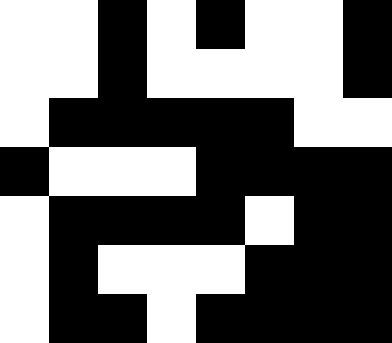[["white", "white", "black", "white", "black", "white", "white", "black"], ["white", "white", "black", "white", "white", "white", "white", "black"], ["white", "black", "black", "black", "black", "black", "white", "white"], ["black", "white", "white", "white", "black", "black", "black", "black"], ["white", "black", "black", "black", "black", "white", "black", "black"], ["white", "black", "white", "white", "white", "black", "black", "black"], ["white", "black", "black", "white", "black", "black", "black", "black"]]